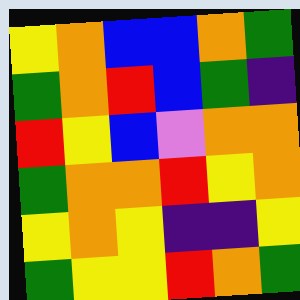[["yellow", "orange", "blue", "blue", "orange", "green"], ["green", "orange", "red", "blue", "green", "indigo"], ["red", "yellow", "blue", "violet", "orange", "orange"], ["green", "orange", "orange", "red", "yellow", "orange"], ["yellow", "orange", "yellow", "indigo", "indigo", "yellow"], ["green", "yellow", "yellow", "red", "orange", "green"]]